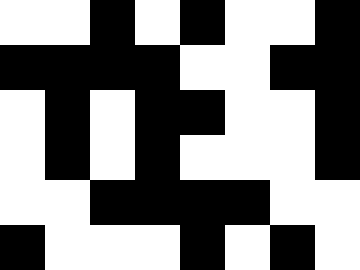[["white", "white", "black", "white", "black", "white", "white", "black"], ["black", "black", "black", "black", "white", "white", "black", "black"], ["white", "black", "white", "black", "black", "white", "white", "black"], ["white", "black", "white", "black", "white", "white", "white", "black"], ["white", "white", "black", "black", "black", "black", "white", "white"], ["black", "white", "white", "white", "black", "white", "black", "white"]]